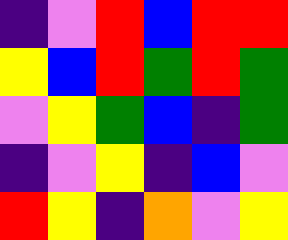[["indigo", "violet", "red", "blue", "red", "red"], ["yellow", "blue", "red", "green", "red", "green"], ["violet", "yellow", "green", "blue", "indigo", "green"], ["indigo", "violet", "yellow", "indigo", "blue", "violet"], ["red", "yellow", "indigo", "orange", "violet", "yellow"]]